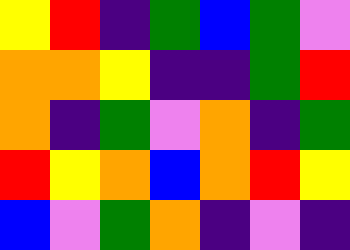[["yellow", "red", "indigo", "green", "blue", "green", "violet"], ["orange", "orange", "yellow", "indigo", "indigo", "green", "red"], ["orange", "indigo", "green", "violet", "orange", "indigo", "green"], ["red", "yellow", "orange", "blue", "orange", "red", "yellow"], ["blue", "violet", "green", "orange", "indigo", "violet", "indigo"]]